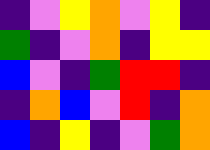[["indigo", "violet", "yellow", "orange", "violet", "yellow", "indigo"], ["green", "indigo", "violet", "orange", "indigo", "yellow", "yellow"], ["blue", "violet", "indigo", "green", "red", "red", "indigo"], ["indigo", "orange", "blue", "violet", "red", "indigo", "orange"], ["blue", "indigo", "yellow", "indigo", "violet", "green", "orange"]]